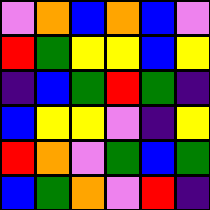[["violet", "orange", "blue", "orange", "blue", "violet"], ["red", "green", "yellow", "yellow", "blue", "yellow"], ["indigo", "blue", "green", "red", "green", "indigo"], ["blue", "yellow", "yellow", "violet", "indigo", "yellow"], ["red", "orange", "violet", "green", "blue", "green"], ["blue", "green", "orange", "violet", "red", "indigo"]]